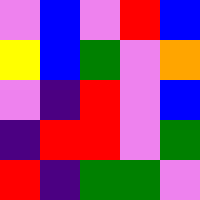[["violet", "blue", "violet", "red", "blue"], ["yellow", "blue", "green", "violet", "orange"], ["violet", "indigo", "red", "violet", "blue"], ["indigo", "red", "red", "violet", "green"], ["red", "indigo", "green", "green", "violet"]]